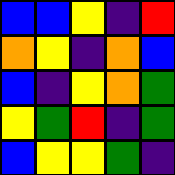[["blue", "blue", "yellow", "indigo", "red"], ["orange", "yellow", "indigo", "orange", "blue"], ["blue", "indigo", "yellow", "orange", "green"], ["yellow", "green", "red", "indigo", "green"], ["blue", "yellow", "yellow", "green", "indigo"]]